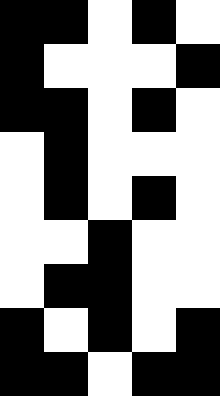[["black", "black", "white", "black", "white"], ["black", "white", "white", "white", "black"], ["black", "black", "white", "black", "white"], ["white", "black", "white", "white", "white"], ["white", "black", "white", "black", "white"], ["white", "white", "black", "white", "white"], ["white", "black", "black", "white", "white"], ["black", "white", "black", "white", "black"], ["black", "black", "white", "black", "black"]]